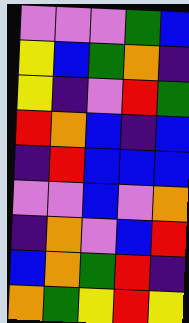[["violet", "violet", "violet", "green", "blue"], ["yellow", "blue", "green", "orange", "indigo"], ["yellow", "indigo", "violet", "red", "green"], ["red", "orange", "blue", "indigo", "blue"], ["indigo", "red", "blue", "blue", "blue"], ["violet", "violet", "blue", "violet", "orange"], ["indigo", "orange", "violet", "blue", "red"], ["blue", "orange", "green", "red", "indigo"], ["orange", "green", "yellow", "red", "yellow"]]